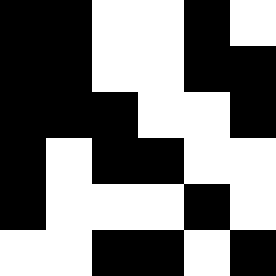[["black", "black", "white", "white", "black", "white"], ["black", "black", "white", "white", "black", "black"], ["black", "black", "black", "white", "white", "black"], ["black", "white", "black", "black", "white", "white"], ["black", "white", "white", "white", "black", "white"], ["white", "white", "black", "black", "white", "black"]]